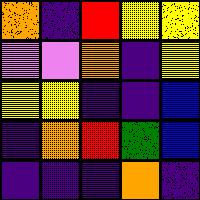[["orange", "indigo", "red", "yellow", "yellow"], ["violet", "violet", "orange", "indigo", "yellow"], ["yellow", "yellow", "indigo", "indigo", "blue"], ["indigo", "orange", "red", "green", "blue"], ["indigo", "indigo", "indigo", "orange", "indigo"]]